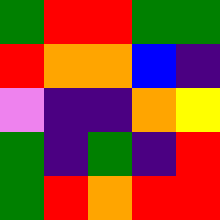[["green", "red", "red", "green", "green"], ["red", "orange", "orange", "blue", "indigo"], ["violet", "indigo", "indigo", "orange", "yellow"], ["green", "indigo", "green", "indigo", "red"], ["green", "red", "orange", "red", "red"]]